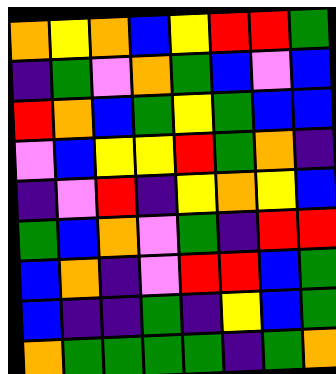[["orange", "yellow", "orange", "blue", "yellow", "red", "red", "green"], ["indigo", "green", "violet", "orange", "green", "blue", "violet", "blue"], ["red", "orange", "blue", "green", "yellow", "green", "blue", "blue"], ["violet", "blue", "yellow", "yellow", "red", "green", "orange", "indigo"], ["indigo", "violet", "red", "indigo", "yellow", "orange", "yellow", "blue"], ["green", "blue", "orange", "violet", "green", "indigo", "red", "red"], ["blue", "orange", "indigo", "violet", "red", "red", "blue", "green"], ["blue", "indigo", "indigo", "green", "indigo", "yellow", "blue", "green"], ["orange", "green", "green", "green", "green", "indigo", "green", "orange"]]